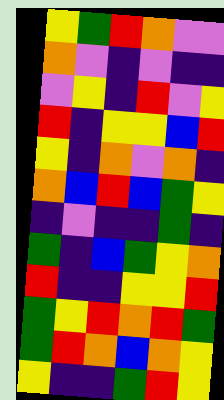[["yellow", "green", "red", "orange", "violet", "violet"], ["orange", "violet", "indigo", "violet", "indigo", "indigo"], ["violet", "yellow", "indigo", "red", "violet", "yellow"], ["red", "indigo", "yellow", "yellow", "blue", "red"], ["yellow", "indigo", "orange", "violet", "orange", "indigo"], ["orange", "blue", "red", "blue", "green", "yellow"], ["indigo", "violet", "indigo", "indigo", "green", "indigo"], ["green", "indigo", "blue", "green", "yellow", "orange"], ["red", "indigo", "indigo", "yellow", "yellow", "red"], ["green", "yellow", "red", "orange", "red", "green"], ["green", "red", "orange", "blue", "orange", "yellow"], ["yellow", "indigo", "indigo", "green", "red", "yellow"]]